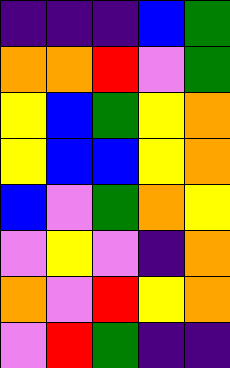[["indigo", "indigo", "indigo", "blue", "green"], ["orange", "orange", "red", "violet", "green"], ["yellow", "blue", "green", "yellow", "orange"], ["yellow", "blue", "blue", "yellow", "orange"], ["blue", "violet", "green", "orange", "yellow"], ["violet", "yellow", "violet", "indigo", "orange"], ["orange", "violet", "red", "yellow", "orange"], ["violet", "red", "green", "indigo", "indigo"]]